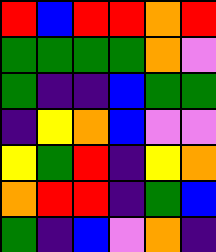[["red", "blue", "red", "red", "orange", "red"], ["green", "green", "green", "green", "orange", "violet"], ["green", "indigo", "indigo", "blue", "green", "green"], ["indigo", "yellow", "orange", "blue", "violet", "violet"], ["yellow", "green", "red", "indigo", "yellow", "orange"], ["orange", "red", "red", "indigo", "green", "blue"], ["green", "indigo", "blue", "violet", "orange", "indigo"]]